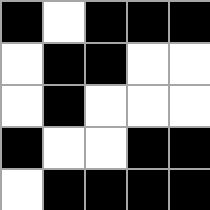[["black", "white", "black", "black", "black"], ["white", "black", "black", "white", "white"], ["white", "black", "white", "white", "white"], ["black", "white", "white", "black", "black"], ["white", "black", "black", "black", "black"]]